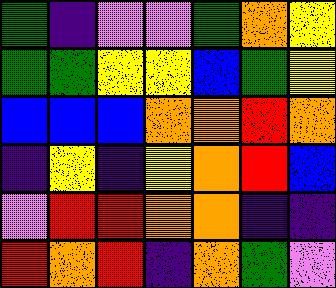[["green", "indigo", "violet", "violet", "green", "orange", "yellow"], ["green", "green", "yellow", "yellow", "blue", "green", "yellow"], ["blue", "blue", "blue", "orange", "orange", "red", "orange"], ["indigo", "yellow", "indigo", "yellow", "orange", "red", "blue"], ["violet", "red", "red", "orange", "orange", "indigo", "indigo"], ["red", "orange", "red", "indigo", "orange", "green", "violet"]]